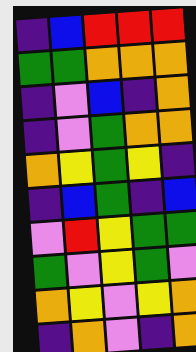[["indigo", "blue", "red", "red", "red"], ["green", "green", "orange", "orange", "orange"], ["indigo", "violet", "blue", "indigo", "orange"], ["indigo", "violet", "green", "orange", "orange"], ["orange", "yellow", "green", "yellow", "indigo"], ["indigo", "blue", "green", "indigo", "blue"], ["violet", "red", "yellow", "green", "green"], ["green", "violet", "yellow", "green", "violet"], ["orange", "yellow", "violet", "yellow", "orange"], ["indigo", "orange", "violet", "indigo", "orange"]]